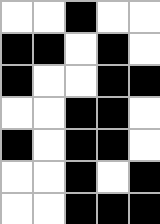[["white", "white", "black", "white", "white"], ["black", "black", "white", "black", "white"], ["black", "white", "white", "black", "black"], ["white", "white", "black", "black", "white"], ["black", "white", "black", "black", "white"], ["white", "white", "black", "white", "black"], ["white", "white", "black", "black", "black"]]